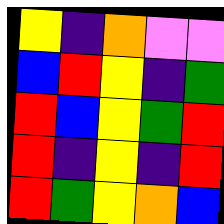[["yellow", "indigo", "orange", "violet", "violet"], ["blue", "red", "yellow", "indigo", "green"], ["red", "blue", "yellow", "green", "red"], ["red", "indigo", "yellow", "indigo", "red"], ["red", "green", "yellow", "orange", "blue"]]